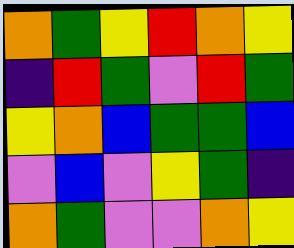[["orange", "green", "yellow", "red", "orange", "yellow"], ["indigo", "red", "green", "violet", "red", "green"], ["yellow", "orange", "blue", "green", "green", "blue"], ["violet", "blue", "violet", "yellow", "green", "indigo"], ["orange", "green", "violet", "violet", "orange", "yellow"]]